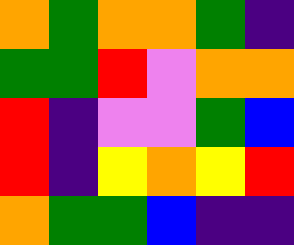[["orange", "green", "orange", "orange", "green", "indigo"], ["green", "green", "red", "violet", "orange", "orange"], ["red", "indigo", "violet", "violet", "green", "blue"], ["red", "indigo", "yellow", "orange", "yellow", "red"], ["orange", "green", "green", "blue", "indigo", "indigo"]]